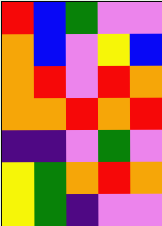[["red", "blue", "green", "violet", "violet"], ["orange", "blue", "violet", "yellow", "blue"], ["orange", "red", "violet", "red", "orange"], ["orange", "orange", "red", "orange", "red"], ["indigo", "indigo", "violet", "green", "violet"], ["yellow", "green", "orange", "red", "orange"], ["yellow", "green", "indigo", "violet", "violet"]]